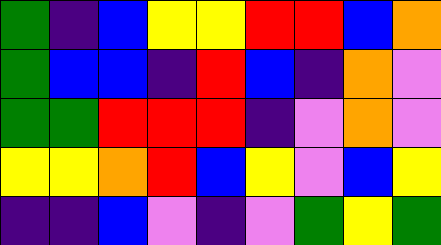[["green", "indigo", "blue", "yellow", "yellow", "red", "red", "blue", "orange"], ["green", "blue", "blue", "indigo", "red", "blue", "indigo", "orange", "violet"], ["green", "green", "red", "red", "red", "indigo", "violet", "orange", "violet"], ["yellow", "yellow", "orange", "red", "blue", "yellow", "violet", "blue", "yellow"], ["indigo", "indigo", "blue", "violet", "indigo", "violet", "green", "yellow", "green"]]